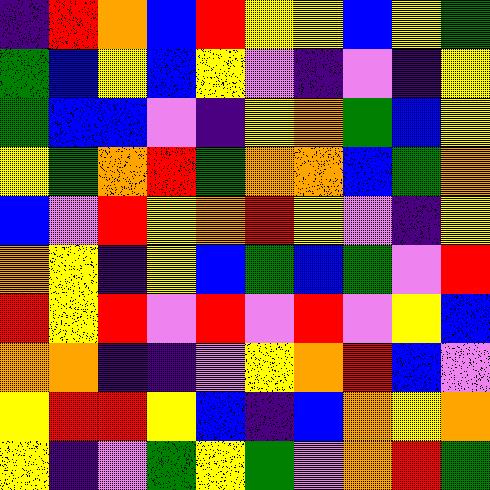[["indigo", "red", "orange", "blue", "red", "yellow", "yellow", "blue", "yellow", "green"], ["green", "blue", "yellow", "blue", "yellow", "violet", "indigo", "violet", "indigo", "yellow"], ["green", "blue", "blue", "violet", "indigo", "yellow", "orange", "green", "blue", "yellow"], ["yellow", "green", "orange", "red", "green", "orange", "orange", "blue", "green", "orange"], ["blue", "violet", "red", "yellow", "orange", "red", "yellow", "violet", "indigo", "yellow"], ["orange", "yellow", "indigo", "yellow", "blue", "green", "blue", "green", "violet", "red"], ["red", "yellow", "red", "violet", "red", "violet", "red", "violet", "yellow", "blue"], ["orange", "orange", "indigo", "indigo", "violet", "yellow", "orange", "red", "blue", "violet"], ["yellow", "red", "red", "yellow", "blue", "indigo", "blue", "orange", "yellow", "orange"], ["yellow", "indigo", "violet", "green", "yellow", "green", "violet", "orange", "red", "green"]]